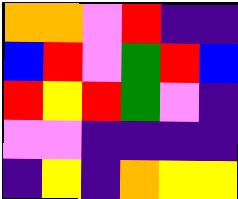[["orange", "orange", "violet", "red", "indigo", "indigo"], ["blue", "red", "violet", "green", "red", "blue"], ["red", "yellow", "red", "green", "violet", "indigo"], ["violet", "violet", "indigo", "indigo", "indigo", "indigo"], ["indigo", "yellow", "indigo", "orange", "yellow", "yellow"]]